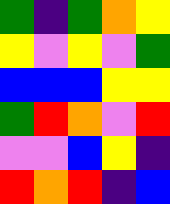[["green", "indigo", "green", "orange", "yellow"], ["yellow", "violet", "yellow", "violet", "green"], ["blue", "blue", "blue", "yellow", "yellow"], ["green", "red", "orange", "violet", "red"], ["violet", "violet", "blue", "yellow", "indigo"], ["red", "orange", "red", "indigo", "blue"]]